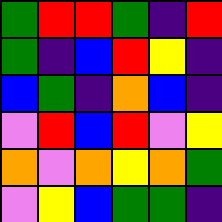[["green", "red", "red", "green", "indigo", "red"], ["green", "indigo", "blue", "red", "yellow", "indigo"], ["blue", "green", "indigo", "orange", "blue", "indigo"], ["violet", "red", "blue", "red", "violet", "yellow"], ["orange", "violet", "orange", "yellow", "orange", "green"], ["violet", "yellow", "blue", "green", "green", "indigo"]]